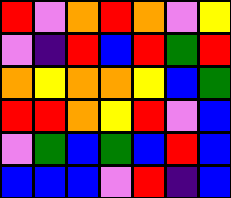[["red", "violet", "orange", "red", "orange", "violet", "yellow"], ["violet", "indigo", "red", "blue", "red", "green", "red"], ["orange", "yellow", "orange", "orange", "yellow", "blue", "green"], ["red", "red", "orange", "yellow", "red", "violet", "blue"], ["violet", "green", "blue", "green", "blue", "red", "blue"], ["blue", "blue", "blue", "violet", "red", "indigo", "blue"]]